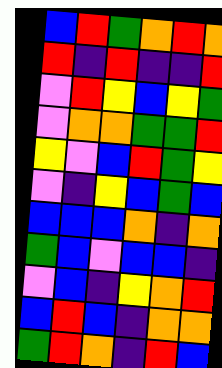[["blue", "red", "green", "orange", "red", "orange"], ["red", "indigo", "red", "indigo", "indigo", "red"], ["violet", "red", "yellow", "blue", "yellow", "green"], ["violet", "orange", "orange", "green", "green", "red"], ["yellow", "violet", "blue", "red", "green", "yellow"], ["violet", "indigo", "yellow", "blue", "green", "blue"], ["blue", "blue", "blue", "orange", "indigo", "orange"], ["green", "blue", "violet", "blue", "blue", "indigo"], ["violet", "blue", "indigo", "yellow", "orange", "red"], ["blue", "red", "blue", "indigo", "orange", "orange"], ["green", "red", "orange", "indigo", "red", "blue"]]